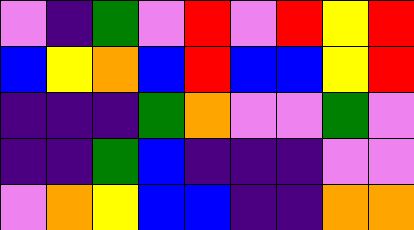[["violet", "indigo", "green", "violet", "red", "violet", "red", "yellow", "red"], ["blue", "yellow", "orange", "blue", "red", "blue", "blue", "yellow", "red"], ["indigo", "indigo", "indigo", "green", "orange", "violet", "violet", "green", "violet"], ["indigo", "indigo", "green", "blue", "indigo", "indigo", "indigo", "violet", "violet"], ["violet", "orange", "yellow", "blue", "blue", "indigo", "indigo", "orange", "orange"]]